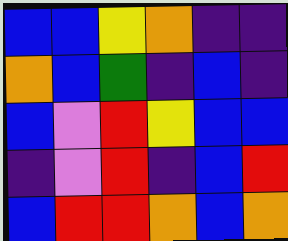[["blue", "blue", "yellow", "orange", "indigo", "indigo"], ["orange", "blue", "green", "indigo", "blue", "indigo"], ["blue", "violet", "red", "yellow", "blue", "blue"], ["indigo", "violet", "red", "indigo", "blue", "red"], ["blue", "red", "red", "orange", "blue", "orange"]]